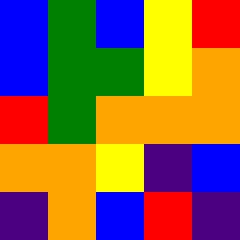[["blue", "green", "blue", "yellow", "red"], ["blue", "green", "green", "yellow", "orange"], ["red", "green", "orange", "orange", "orange"], ["orange", "orange", "yellow", "indigo", "blue"], ["indigo", "orange", "blue", "red", "indigo"]]